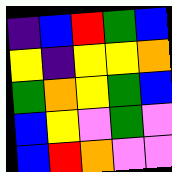[["indigo", "blue", "red", "green", "blue"], ["yellow", "indigo", "yellow", "yellow", "orange"], ["green", "orange", "yellow", "green", "blue"], ["blue", "yellow", "violet", "green", "violet"], ["blue", "red", "orange", "violet", "violet"]]